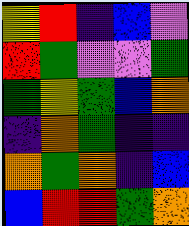[["yellow", "red", "indigo", "blue", "violet"], ["red", "green", "violet", "violet", "green"], ["green", "yellow", "green", "blue", "orange"], ["indigo", "orange", "green", "indigo", "indigo"], ["orange", "green", "orange", "indigo", "blue"], ["blue", "red", "red", "green", "orange"]]